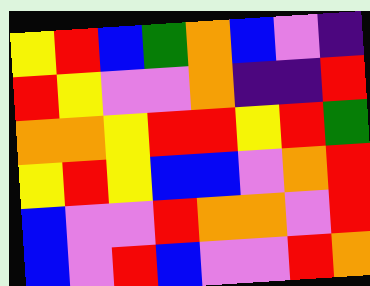[["yellow", "red", "blue", "green", "orange", "blue", "violet", "indigo"], ["red", "yellow", "violet", "violet", "orange", "indigo", "indigo", "red"], ["orange", "orange", "yellow", "red", "red", "yellow", "red", "green"], ["yellow", "red", "yellow", "blue", "blue", "violet", "orange", "red"], ["blue", "violet", "violet", "red", "orange", "orange", "violet", "red"], ["blue", "violet", "red", "blue", "violet", "violet", "red", "orange"]]